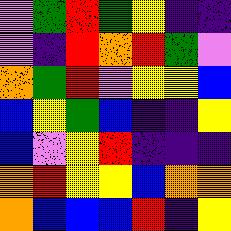[["violet", "green", "red", "green", "yellow", "indigo", "indigo"], ["violet", "indigo", "red", "orange", "red", "green", "violet"], ["orange", "green", "red", "violet", "yellow", "yellow", "blue"], ["blue", "yellow", "green", "blue", "indigo", "indigo", "yellow"], ["blue", "violet", "yellow", "red", "indigo", "indigo", "indigo"], ["orange", "red", "yellow", "yellow", "blue", "orange", "orange"], ["orange", "blue", "blue", "blue", "red", "indigo", "yellow"]]